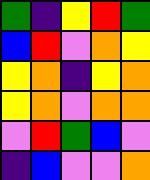[["green", "indigo", "yellow", "red", "green"], ["blue", "red", "violet", "orange", "yellow"], ["yellow", "orange", "indigo", "yellow", "orange"], ["yellow", "orange", "violet", "orange", "orange"], ["violet", "red", "green", "blue", "violet"], ["indigo", "blue", "violet", "violet", "orange"]]